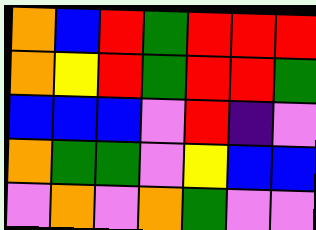[["orange", "blue", "red", "green", "red", "red", "red"], ["orange", "yellow", "red", "green", "red", "red", "green"], ["blue", "blue", "blue", "violet", "red", "indigo", "violet"], ["orange", "green", "green", "violet", "yellow", "blue", "blue"], ["violet", "orange", "violet", "orange", "green", "violet", "violet"]]